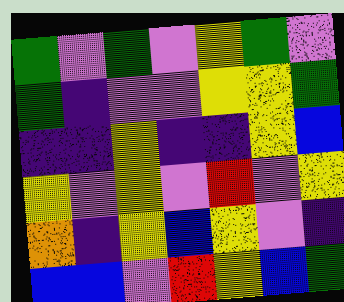[["green", "violet", "green", "violet", "yellow", "green", "violet"], ["green", "indigo", "violet", "violet", "yellow", "yellow", "green"], ["indigo", "indigo", "yellow", "indigo", "indigo", "yellow", "blue"], ["yellow", "violet", "yellow", "violet", "red", "violet", "yellow"], ["orange", "indigo", "yellow", "blue", "yellow", "violet", "indigo"], ["blue", "blue", "violet", "red", "yellow", "blue", "green"]]